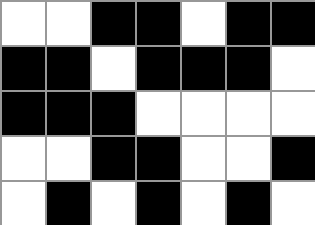[["white", "white", "black", "black", "white", "black", "black"], ["black", "black", "white", "black", "black", "black", "white"], ["black", "black", "black", "white", "white", "white", "white"], ["white", "white", "black", "black", "white", "white", "black"], ["white", "black", "white", "black", "white", "black", "white"]]